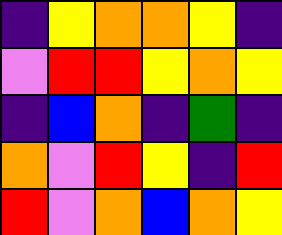[["indigo", "yellow", "orange", "orange", "yellow", "indigo"], ["violet", "red", "red", "yellow", "orange", "yellow"], ["indigo", "blue", "orange", "indigo", "green", "indigo"], ["orange", "violet", "red", "yellow", "indigo", "red"], ["red", "violet", "orange", "blue", "orange", "yellow"]]